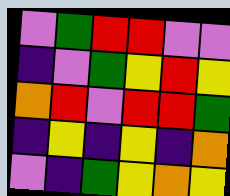[["violet", "green", "red", "red", "violet", "violet"], ["indigo", "violet", "green", "yellow", "red", "yellow"], ["orange", "red", "violet", "red", "red", "green"], ["indigo", "yellow", "indigo", "yellow", "indigo", "orange"], ["violet", "indigo", "green", "yellow", "orange", "yellow"]]